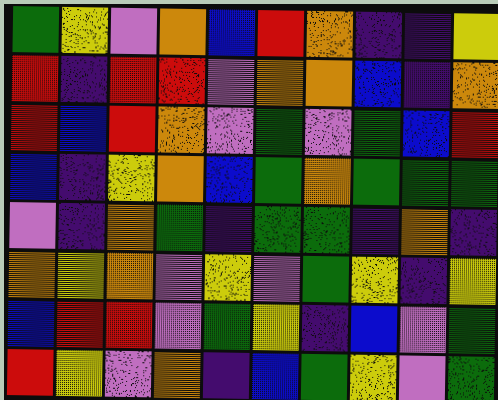[["green", "yellow", "violet", "orange", "blue", "red", "orange", "indigo", "indigo", "yellow"], ["red", "indigo", "red", "red", "violet", "orange", "orange", "blue", "indigo", "orange"], ["red", "blue", "red", "orange", "violet", "green", "violet", "green", "blue", "red"], ["blue", "indigo", "yellow", "orange", "blue", "green", "orange", "green", "green", "green"], ["violet", "indigo", "orange", "green", "indigo", "green", "green", "indigo", "orange", "indigo"], ["orange", "yellow", "orange", "violet", "yellow", "violet", "green", "yellow", "indigo", "yellow"], ["blue", "red", "red", "violet", "green", "yellow", "indigo", "blue", "violet", "green"], ["red", "yellow", "violet", "orange", "indigo", "blue", "green", "yellow", "violet", "green"]]